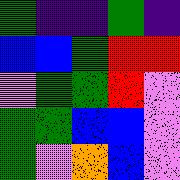[["green", "indigo", "indigo", "green", "indigo"], ["blue", "blue", "green", "red", "red"], ["violet", "green", "green", "red", "violet"], ["green", "green", "blue", "blue", "violet"], ["green", "violet", "orange", "blue", "violet"]]